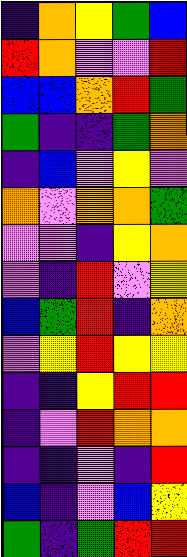[["indigo", "orange", "yellow", "green", "blue"], ["red", "orange", "violet", "violet", "red"], ["blue", "blue", "orange", "red", "green"], ["green", "indigo", "indigo", "green", "orange"], ["indigo", "blue", "violet", "yellow", "violet"], ["orange", "violet", "orange", "orange", "green"], ["violet", "violet", "indigo", "yellow", "orange"], ["violet", "indigo", "red", "violet", "yellow"], ["blue", "green", "red", "indigo", "orange"], ["violet", "yellow", "red", "yellow", "yellow"], ["indigo", "indigo", "yellow", "red", "red"], ["indigo", "violet", "red", "orange", "orange"], ["indigo", "indigo", "violet", "indigo", "red"], ["blue", "indigo", "violet", "blue", "yellow"], ["green", "indigo", "green", "red", "red"]]